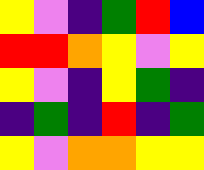[["yellow", "violet", "indigo", "green", "red", "blue"], ["red", "red", "orange", "yellow", "violet", "yellow"], ["yellow", "violet", "indigo", "yellow", "green", "indigo"], ["indigo", "green", "indigo", "red", "indigo", "green"], ["yellow", "violet", "orange", "orange", "yellow", "yellow"]]